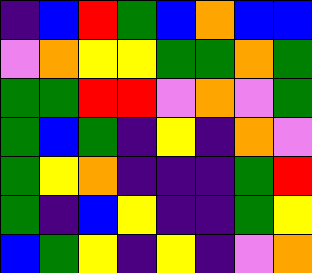[["indigo", "blue", "red", "green", "blue", "orange", "blue", "blue"], ["violet", "orange", "yellow", "yellow", "green", "green", "orange", "green"], ["green", "green", "red", "red", "violet", "orange", "violet", "green"], ["green", "blue", "green", "indigo", "yellow", "indigo", "orange", "violet"], ["green", "yellow", "orange", "indigo", "indigo", "indigo", "green", "red"], ["green", "indigo", "blue", "yellow", "indigo", "indigo", "green", "yellow"], ["blue", "green", "yellow", "indigo", "yellow", "indigo", "violet", "orange"]]